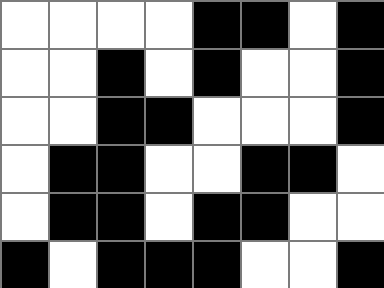[["white", "white", "white", "white", "black", "black", "white", "black"], ["white", "white", "black", "white", "black", "white", "white", "black"], ["white", "white", "black", "black", "white", "white", "white", "black"], ["white", "black", "black", "white", "white", "black", "black", "white"], ["white", "black", "black", "white", "black", "black", "white", "white"], ["black", "white", "black", "black", "black", "white", "white", "black"]]